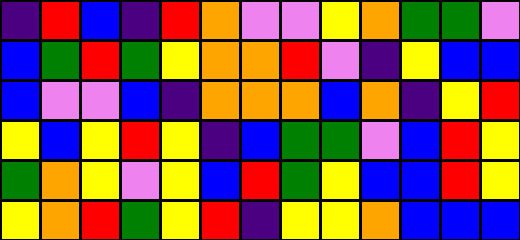[["indigo", "red", "blue", "indigo", "red", "orange", "violet", "violet", "yellow", "orange", "green", "green", "violet"], ["blue", "green", "red", "green", "yellow", "orange", "orange", "red", "violet", "indigo", "yellow", "blue", "blue"], ["blue", "violet", "violet", "blue", "indigo", "orange", "orange", "orange", "blue", "orange", "indigo", "yellow", "red"], ["yellow", "blue", "yellow", "red", "yellow", "indigo", "blue", "green", "green", "violet", "blue", "red", "yellow"], ["green", "orange", "yellow", "violet", "yellow", "blue", "red", "green", "yellow", "blue", "blue", "red", "yellow"], ["yellow", "orange", "red", "green", "yellow", "red", "indigo", "yellow", "yellow", "orange", "blue", "blue", "blue"]]